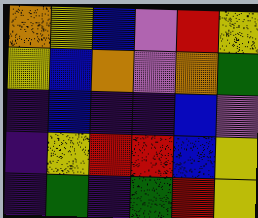[["orange", "yellow", "blue", "violet", "red", "yellow"], ["yellow", "blue", "orange", "violet", "orange", "green"], ["indigo", "blue", "indigo", "indigo", "blue", "violet"], ["indigo", "yellow", "red", "red", "blue", "yellow"], ["indigo", "green", "indigo", "green", "red", "yellow"]]